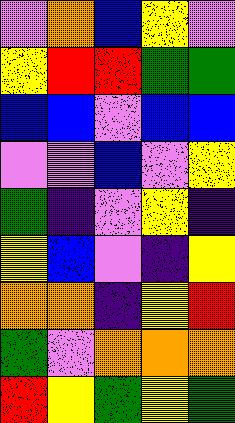[["violet", "orange", "blue", "yellow", "violet"], ["yellow", "red", "red", "green", "green"], ["blue", "blue", "violet", "blue", "blue"], ["violet", "violet", "blue", "violet", "yellow"], ["green", "indigo", "violet", "yellow", "indigo"], ["yellow", "blue", "violet", "indigo", "yellow"], ["orange", "orange", "indigo", "yellow", "red"], ["green", "violet", "orange", "orange", "orange"], ["red", "yellow", "green", "yellow", "green"]]